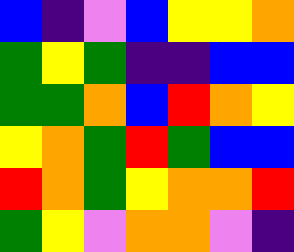[["blue", "indigo", "violet", "blue", "yellow", "yellow", "orange"], ["green", "yellow", "green", "indigo", "indigo", "blue", "blue"], ["green", "green", "orange", "blue", "red", "orange", "yellow"], ["yellow", "orange", "green", "red", "green", "blue", "blue"], ["red", "orange", "green", "yellow", "orange", "orange", "red"], ["green", "yellow", "violet", "orange", "orange", "violet", "indigo"]]